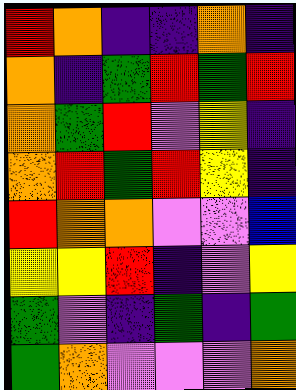[["red", "orange", "indigo", "indigo", "orange", "indigo"], ["orange", "indigo", "green", "red", "green", "red"], ["orange", "green", "red", "violet", "yellow", "indigo"], ["orange", "red", "green", "red", "yellow", "indigo"], ["red", "orange", "orange", "violet", "violet", "blue"], ["yellow", "yellow", "red", "indigo", "violet", "yellow"], ["green", "violet", "indigo", "green", "indigo", "green"], ["green", "orange", "violet", "violet", "violet", "orange"]]